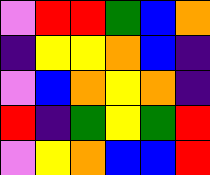[["violet", "red", "red", "green", "blue", "orange"], ["indigo", "yellow", "yellow", "orange", "blue", "indigo"], ["violet", "blue", "orange", "yellow", "orange", "indigo"], ["red", "indigo", "green", "yellow", "green", "red"], ["violet", "yellow", "orange", "blue", "blue", "red"]]